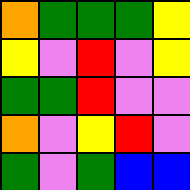[["orange", "green", "green", "green", "yellow"], ["yellow", "violet", "red", "violet", "yellow"], ["green", "green", "red", "violet", "violet"], ["orange", "violet", "yellow", "red", "violet"], ["green", "violet", "green", "blue", "blue"]]